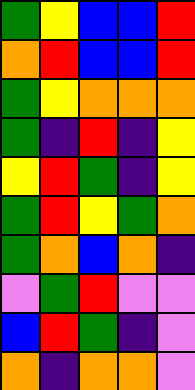[["green", "yellow", "blue", "blue", "red"], ["orange", "red", "blue", "blue", "red"], ["green", "yellow", "orange", "orange", "orange"], ["green", "indigo", "red", "indigo", "yellow"], ["yellow", "red", "green", "indigo", "yellow"], ["green", "red", "yellow", "green", "orange"], ["green", "orange", "blue", "orange", "indigo"], ["violet", "green", "red", "violet", "violet"], ["blue", "red", "green", "indigo", "violet"], ["orange", "indigo", "orange", "orange", "violet"]]